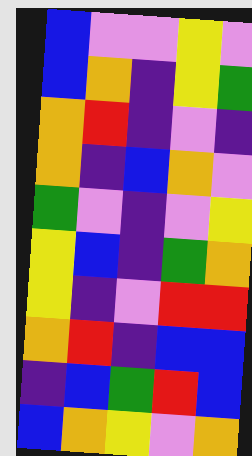[["blue", "violet", "violet", "yellow", "violet"], ["blue", "orange", "indigo", "yellow", "green"], ["orange", "red", "indigo", "violet", "indigo"], ["orange", "indigo", "blue", "orange", "violet"], ["green", "violet", "indigo", "violet", "yellow"], ["yellow", "blue", "indigo", "green", "orange"], ["yellow", "indigo", "violet", "red", "red"], ["orange", "red", "indigo", "blue", "blue"], ["indigo", "blue", "green", "red", "blue"], ["blue", "orange", "yellow", "violet", "orange"]]